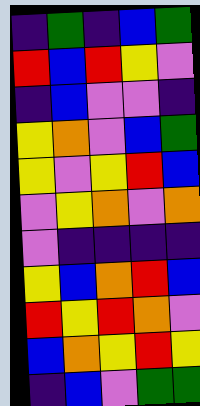[["indigo", "green", "indigo", "blue", "green"], ["red", "blue", "red", "yellow", "violet"], ["indigo", "blue", "violet", "violet", "indigo"], ["yellow", "orange", "violet", "blue", "green"], ["yellow", "violet", "yellow", "red", "blue"], ["violet", "yellow", "orange", "violet", "orange"], ["violet", "indigo", "indigo", "indigo", "indigo"], ["yellow", "blue", "orange", "red", "blue"], ["red", "yellow", "red", "orange", "violet"], ["blue", "orange", "yellow", "red", "yellow"], ["indigo", "blue", "violet", "green", "green"]]